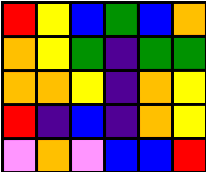[["red", "yellow", "blue", "green", "blue", "orange"], ["orange", "yellow", "green", "indigo", "green", "green"], ["orange", "orange", "yellow", "indigo", "orange", "yellow"], ["red", "indigo", "blue", "indigo", "orange", "yellow"], ["violet", "orange", "violet", "blue", "blue", "red"]]